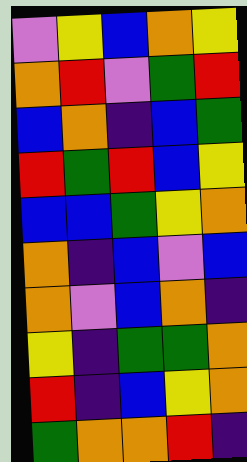[["violet", "yellow", "blue", "orange", "yellow"], ["orange", "red", "violet", "green", "red"], ["blue", "orange", "indigo", "blue", "green"], ["red", "green", "red", "blue", "yellow"], ["blue", "blue", "green", "yellow", "orange"], ["orange", "indigo", "blue", "violet", "blue"], ["orange", "violet", "blue", "orange", "indigo"], ["yellow", "indigo", "green", "green", "orange"], ["red", "indigo", "blue", "yellow", "orange"], ["green", "orange", "orange", "red", "indigo"]]